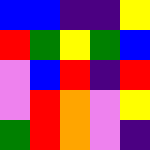[["blue", "blue", "indigo", "indigo", "yellow"], ["red", "green", "yellow", "green", "blue"], ["violet", "blue", "red", "indigo", "red"], ["violet", "red", "orange", "violet", "yellow"], ["green", "red", "orange", "violet", "indigo"]]